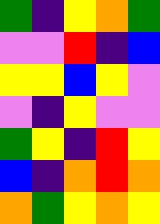[["green", "indigo", "yellow", "orange", "green"], ["violet", "violet", "red", "indigo", "blue"], ["yellow", "yellow", "blue", "yellow", "violet"], ["violet", "indigo", "yellow", "violet", "violet"], ["green", "yellow", "indigo", "red", "yellow"], ["blue", "indigo", "orange", "red", "orange"], ["orange", "green", "yellow", "orange", "yellow"]]